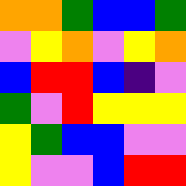[["orange", "orange", "green", "blue", "blue", "green"], ["violet", "yellow", "orange", "violet", "yellow", "orange"], ["blue", "red", "red", "blue", "indigo", "violet"], ["green", "violet", "red", "yellow", "yellow", "yellow"], ["yellow", "green", "blue", "blue", "violet", "violet"], ["yellow", "violet", "violet", "blue", "red", "red"]]